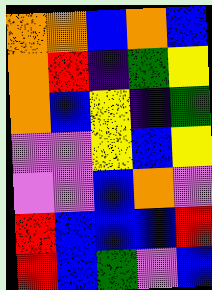[["orange", "orange", "blue", "orange", "blue"], ["orange", "red", "indigo", "green", "yellow"], ["orange", "blue", "yellow", "indigo", "green"], ["violet", "violet", "yellow", "blue", "yellow"], ["violet", "violet", "blue", "orange", "violet"], ["red", "blue", "blue", "blue", "red"], ["red", "blue", "green", "violet", "blue"]]